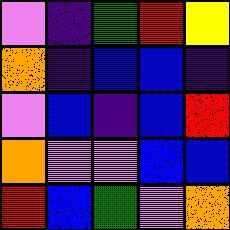[["violet", "indigo", "green", "red", "yellow"], ["orange", "indigo", "blue", "blue", "indigo"], ["violet", "blue", "indigo", "blue", "red"], ["orange", "violet", "violet", "blue", "blue"], ["red", "blue", "green", "violet", "orange"]]